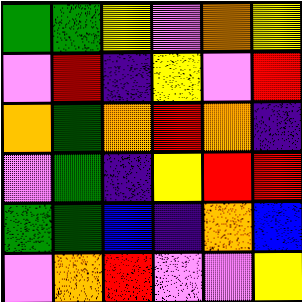[["green", "green", "yellow", "violet", "orange", "yellow"], ["violet", "red", "indigo", "yellow", "violet", "red"], ["orange", "green", "orange", "red", "orange", "indigo"], ["violet", "green", "indigo", "yellow", "red", "red"], ["green", "green", "blue", "indigo", "orange", "blue"], ["violet", "orange", "red", "violet", "violet", "yellow"]]